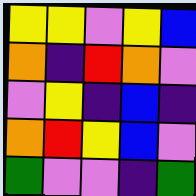[["yellow", "yellow", "violet", "yellow", "blue"], ["orange", "indigo", "red", "orange", "violet"], ["violet", "yellow", "indigo", "blue", "indigo"], ["orange", "red", "yellow", "blue", "violet"], ["green", "violet", "violet", "indigo", "green"]]